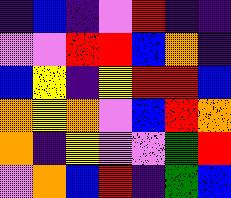[["indigo", "blue", "indigo", "violet", "red", "indigo", "indigo"], ["violet", "violet", "red", "red", "blue", "orange", "indigo"], ["blue", "yellow", "indigo", "yellow", "red", "red", "blue"], ["orange", "yellow", "orange", "violet", "blue", "red", "orange"], ["orange", "indigo", "yellow", "violet", "violet", "green", "red"], ["violet", "orange", "blue", "red", "indigo", "green", "blue"]]